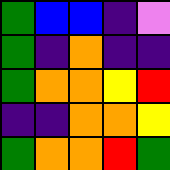[["green", "blue", "blue", "indigo", "violet"], ["green", "indigo", "orange", "indigo", "indigo"], ["green", "orange", "orange", "yellow", "red"], ["indigo", "indigo", "orange", "orange", "yellow"], ["green", "orange", "orange", "red", "green"]]